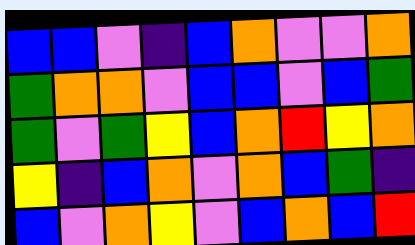[["blue", "blue", "violet", "indigo", "blue", "orange", "violet", "violet", "orange"], ["green", "orange", "orange", "violet", "blue", "blue", "violet", "blue", "green"], ["green", "violet", "green", "yellow", "blue", "orange", "red", "yellow", "orange"], ["yellow", "indigo", "blue", "orange", "violet", "orange", "blue", "green", "indigo"], ["blue", "violet", "orange", "yellow", "violet", "blue", "orange", "blue", "red"]]